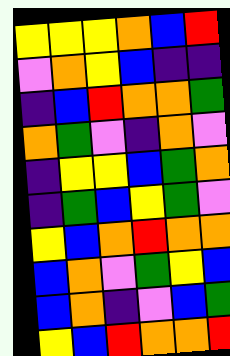[["yellow", "yellow", "yellow", "orange", "blue", "red"], ["violet", "orange", "yellow", "blue", "indigo", "indigo"], ["indigo", "blue", "red", "orange", "orange", "green"], ["orange", "green", "violet", "indigo", "orange", "violet"], ["indigo", "yellow", "yellow", "blue", "green", "orange"], ["indigo", "green", "blue", "yellow", "green", "violet"], ["yellow", "blue", "orange", "red", "orange", "orange"], ["blue", "orange", "violet", "green", "yellow", "blue"], ["blue", "orange", "indigo", "violet", "blue", "green"], ["yellow", "blue", "red", "orange", "orange", "red"]]